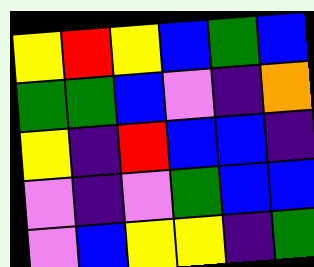[["yellow", "red", "yellow", "blue", "green", "blue"], ["green", "green", "blue", "violet", "indigo", "orange"], ["yellow", "indigo", "red", "blue", "blue", "indigo"], ["violet", "indigo", "violet", "green", "blue", "blue"], ["violet", "blue", "yellow", "yellow", "indigo", "green"]]